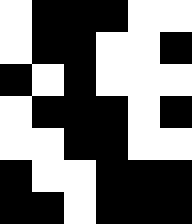[["white", "black", "black", "black", "white", "white"], ["white", "black", "black", "white", "white", "black"], ["black", "white", "black", "white", "white", "white"], ["white", "black", "black", "black", "white", "black"], ["white", "white", "black", "black", "white", "white"], ["black", "white", "white", "black", "black", "black"], ["black", "black", "white", "black", "black", "black"]]